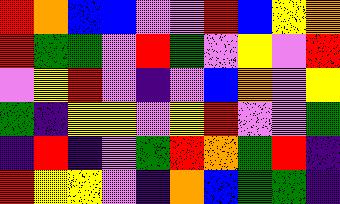[["red", "orange", "blue", "blue", "violet", "violet", "red", "blue", "yellow", "orange"], ["red", "green", "green", "violet", "red", "green", "violet", "yellow", "violet", "red"], ["violet", "yellow", "red", "violet", "indigo", "violet", "blue", "orange", "violet", "yellow"], ["green", "indigo", "yellow", "yellow", "violet", "yellow", "red", "violet", "violet", "green"], ["indigo", "red", "indigo", "violet", "green", "red", "orange", "green", "red", "indigo"], ["red", "yellow", "yellow", "violet", "indigo", "orange", "blue", "green", "green", "indigo"]]